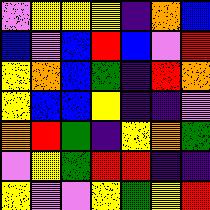[["violet", "yellow", "yellow", "yellow", "indigo", "orange", "blue"], ["blue", "violet", "blue", "red", "blue", "violet", "red"], ["yellow", "orange", "blue", "green", "indigo", "red", "orange"], ["yellow", "blue", "blue", "yellow", "indigo", "indigo", "violet"], ["orange", "red", "green", "indigo", "yellow", "orange", "green"], ["violet", "yellow", "green", "red", "red", "indigo", "indigo"], ["yellow", "violet", "violet", "yellow", "green", "yellow", "red"]]